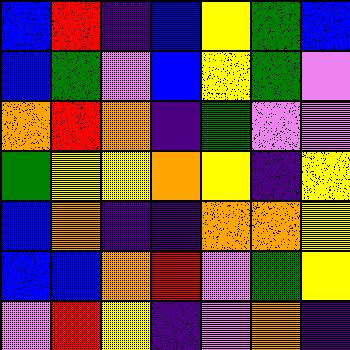[["blue", "red", "indigo", "blue", "yellow", "green", "blue"], ["blue", "green", "violet", "blue", "yellow", "green", "violet"], ["orange", "red", "orange", "indigo", "green", "violet", "violet"], ["green", "yellow", "yellow", "orange", "yellow", "indigo", "yellow"], ["blue", "orange", "indigo", "indigo", "orange", "orange", "yellow"], ["blue", "blue", "orange", "red", "violet", "green", "yellow"], ["violet", "red", "yellow", "indigo", "violet", "orange", "indigo"]]